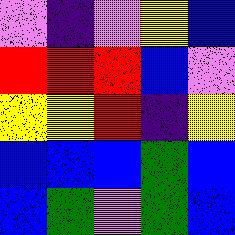[["violet", "indigo", "violet", "yellow", "blue"], ["red", "red", "red", "blue", "violet"], ["yellow", "yellow", "red", "indigo", "yellow"], ["blue", "blue", "blue", "green", "blue"], ["blue", "green", "violet", "green", "blue"]]